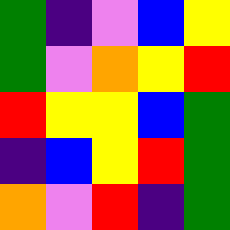[["green", "indigo", "violet", "blue", "yellow"], ["green", "violet", "orange", "yellow", "red"], ["red", "yellow", "yellow", "blue", "green"], ["indigo", "blue", "yellow", "red", "green"], ["orange", "violet", "red", "indigo", "green"]]